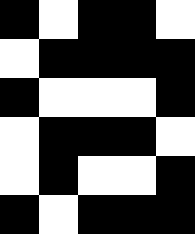[["black", "white", "black", "black", "white"], ["white", "black", "black", "black", "black"], ["black", "white", "white", "white", "black"], ["white", "black", "black", "black", "white"], ["white", "black", "white", "white", "black"], ["black", "white", "black", "black", "black"]]